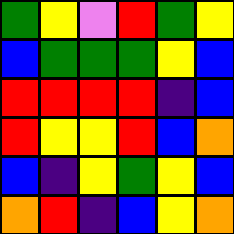[["green", "yellow", "violet", "red", "green", "yellow"], ["blue", "green", "green", "green", "yellow", "blue"], ["red", "red", "red", "red", "indigo", "blue"], ["red", "yellow", "yellow", "red", "blue", "orange"], ["blue", "indigo", "yellow", "green", "yellow", "blue"], ["orange", "red", "indigo", "blue", "yellow", "orange"]]